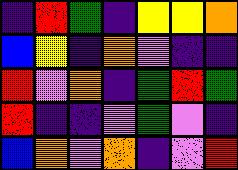[["indigo", "red", "green", "indigo", "yellow", "yellow", "orange"], ["blue", "yellow", "indigo", "orange", "violet", "indigo", "indigo"], ["red", "violet", "orange", "indigo", "green", "red", "green"], ["red", "indigo", "indigo", "violet", "green", "violet", "indigo"], ["blue", "orange", "violet", "orange", "indigo", "violet", "red"]]